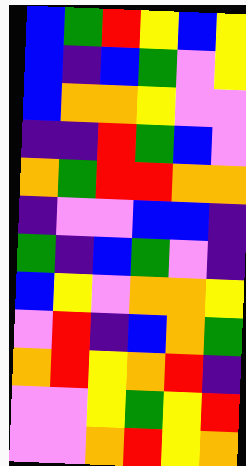[["blue", "green", "red", "yellow", "blue", "yellow"], ["blue", "indigo", "blue", "green", "violet", "yellow"], ["blue", "orange", "orange", "yellow", "violet", "violet"], ["indigo", "indigo", "red", "green", "blue", "violet"], ["orange", "green", "red", "red", "orange", "orange"], ["indigo", "violet", "violet", "blue", "blue", "indigo"], ["green", "indigo", "blue", "green", "violet", "indigo"], ["blue", "yellow", "violet", "orange", "orange", "yellow"], ["violet", "red", "indigo", "blue", "orange", "green"], ["orange", "red", "yellow", "orange", "red", "indigo"], ["violet", "violet", "yellow", "green", "yellow", "red"], ["violet", "violet", "orange", "red", "yellow", "orange"]]